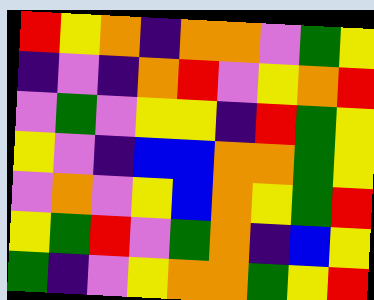[["red", "yellow", "orange", "indigo", "orange", "orange", "violet", "green", "yellow"], ["indigo", "violet", "indigo", "orange", "red", "violet", "yellow", "orange", "red"], ["violet", "green", "violet", "yellow", "yellow", "indigo", "red", "green", "yellow"], ["yellow", "violet", "indigo", "blue", "blue", "orange", "orange", "green", "yellow"], ["violet", "orange", "violet", "yellow", "blue", "orange", "yellow", "green", "red"], ["yellow", "green", "red", "violet", "green", "orange", "indigo", "blue", "yellow"], ["green", "indigo", "violet", "yellow", "orange", "orange", "green", "yellow", "red"]]